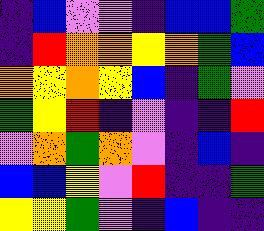[["indigo", "blue", "violet", "violet", "indigo", "blue", "blue", "green"], ["indigo", "red", "orange", "orange", "yellow", "orange", "green", "blue"], ["orange", "yellow", "orange", "yellow", "blue", "indigo", "green", "violet"], ["green", "yellow", "red", "indigo", "violet", "indigo", "indigo", "red"], ["violet", "orange", "green", "orange", "violet", "indigo", "blue", "indigo"], ["blue", "blue", "yellow", "violet", "red", "indigo", "indigo", "green"], ["yellow", "yellow", "green", "violet", "indigo", "blue", "indigo", "indigo"]]